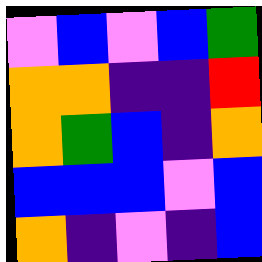[["violet", "blue", "violet", "blue", "green"], ["orange", "orange", "indigo", "indigo", "red"], ["orange", "green", "blue", "indigo", "orange"], ["blue", "blue", "blue", "violet", "blue"], ["orange", "indigo", "violet", "indigo", "blue"]]